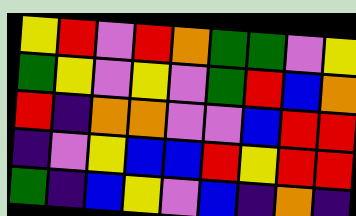[["yellow", "red", "violet", "red", "orange", "green", "green", "violet", "yellow"], ["green", "yellow", "violet", "yellow", "violet", "green", "red", "blue", "orange"], ["red", "indigo", "orange", "orange", "violet", "violet", "blue", "red", "red"], ["indigo", "violet", "yellow", "blue", "blue", "red", "yellow", "red", "red"], ["green", "indigo", "blue", "yellow", "violet", "blue", "indigo", "orange", "indigo"]]